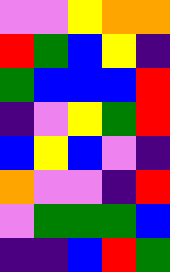[["violet", "violet", "yellow", "orange", "orange"], ["red", "green", "blue", "yellow", "indigo"], ["green", "blue", "blue", "blue", "red"], ["indigo", "violet", "yellow", "green", "red"], ["blue", "yellow", "blue", "violet", "indigo"], ["orange", "violet", "violet", "indigo", "red"], ["violet", "green", "green", "green", "blue"], ["indigo", "indigo", "blue", "red", "green"]]